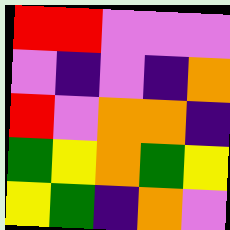[["red", "red", "violet", "violet", "violet"], ["violet", "indigo", "violet", "indigo", "orange"], ["red", "violet", "orange", "orange", "indigo"], ["green", "yellow", "orange", "green", "yellow"], ["yellow", "green", "indigo", "orange", "violet"]]